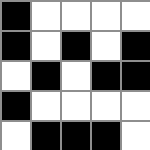[["black", "white", "white", "white", "white"], ["black", "white", "black", "white", "black"], ["white", "black", "white", "black", "black"], ["black", "white", "white", "white", "white"], ["white", "black", "black", "black", "white"]]